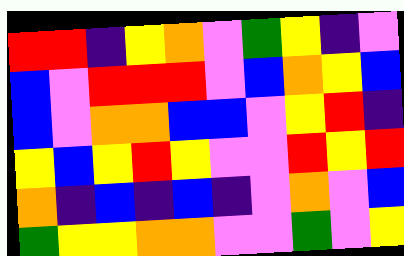[["red", "red", "indigo", "yellow", "orange", "violet", "green", "yellow", "indigo", "violet"], ["blue", "violet", "red", "red", "red", "violet", "blue", "orange", "yellow", "blue"], ["blue", "violet", "orange", "orange", "blue", "blue", "violet", "yellow", "red", "indigo"], ["yellow", "blue", "yellow", "red", "yellow", "violet", "violet", "red", "yellow", "red"], ["orange", "indigo", "blue", "indigo", "blue", "indigo", "violet", "orange", "violet", "blue"], ["green", "yellow", "yellow", "orange", "orange", "violet", "violet", "green", "violet", "yellow"]]